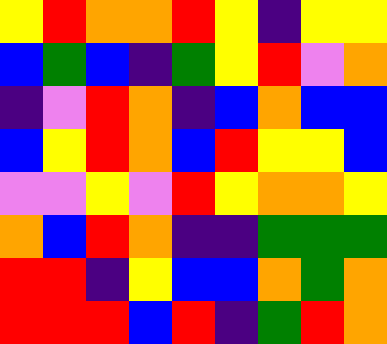[["yellow", "red", "orange", "orange", "red", "yellow", "indigo", "yellow", "yellow"], ["blue", "green", "blue", "indigo", "green", "yellow", "red", "violet", "orange"], ["indigo", "violet", "red", "orange", "indigo", "blue", "orange", "blue", "blue"], ["blue", "yellow", "red", "orange", "blue", "red", "yellow", "yellow", "blue"], ["violet", "violet", "yellow", "violet", "red", "yellow", "orange", "orange", "yellow"], ["orange", "blue", "red", "orange", "indigo", "indigo", "green", "green", "green"], ["red", "red", "indigo", "yellow", "blue", "blue", "orange", "green", "orange"], ["red", "red", "red", "blue", "red", "indigo", "green", "red", "orange"]]